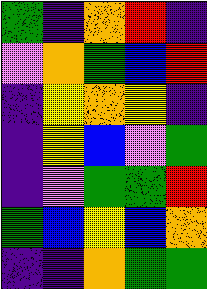[["green", "indigo", "orange", "red", "indigo"], ["violet", "orange", "green", "blue", "red"], ["indigo", "yellow", "orange", "yellow", "indigo"], ["indigo", "yellow", "blue", "violet", "green"], ["indigo", "violet", "green", "green", "red"], ["green", "blue", "yellow", "blue", "orange"], ["indigo", "indigo", "orange", "green", "green"]]